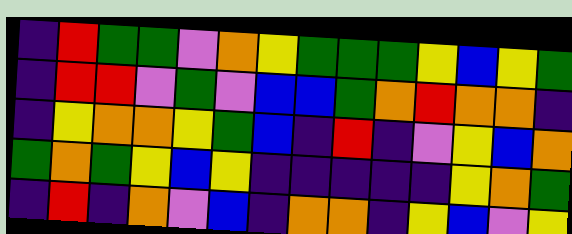[["indigo", "red", "green", "green", "violet", "orange", "yellow", "green", "green", "green", "yellow", "blue", "yellow", "green"], ["indigo", "red", "red", "violet", "green", "violet", "blue", "blue", "green", "orange", "red", "orange", "orange", "indigo"], ["indigo", "yellow", "orange", "orange", "yellow", "green", "blue", "indigo", "red", "indigo", "violet", "yellow", "blue", "orange"], ["green", "orange", "green", "yellow", "blue", "yellow", "indigo", "indigo", "indigo", "indigo", "indigo", "yellow", "orange", "green"], ["indigo", "red", "indigo", "orange", "violet", "blue", "indigo", "orange", "orange", "indigo", "yellow", "blue", "violet", "yellow"]]